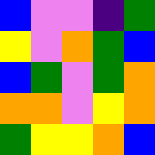[["blue", "violet", "violet", "indigo", "green"], ["yellow", "violet", "orange", "green", "blue"], ["blue", "green", "violet", "green", "orange"], ["orange", "orange", "violet", "yellow", "orange"], ["green", "yellow", "yellow", "orange", "blue"]]